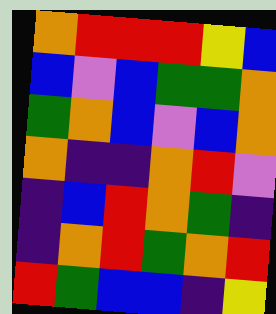[["orange", "red", "red", "red", "yellow", "blue"], ["blue", "violet", "blue", "green", "green", "orange"], ["green", "orange", "blue", "violet", "blue", "orange"], ["orange", "indigo", "indigo", "orange", "red", "violet"], ["indigo", "blue", "red", "orange", "green", "indigo"], ["indigo", "orange", "red", "green", "orange", "red"], ["red", "green", "blue", "blue", "indigo", "yellow"]]